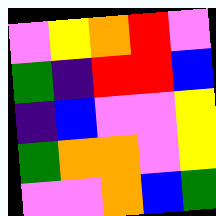[["violet", "yellow", "orange", "red", "violet"], ["green", "indigo", "red", "red", "blue"], ["indigo", "blue", "violet", "violet", "yellow"], ["green", "orange", "orange", "violet", "yellow"], ["violet", "violet", "orange", "blue", "green"]]